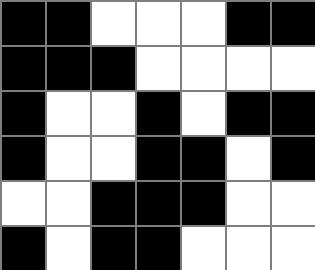[["black", "black", "white", "white", "white", "black", "black"], ["black", "black", "black", "white", "white", "white", "white"], ["black", "white", "white", "black", "white", "black", "black"], ["black", "white", "white", "black", "black", "white", "black"], ["white", "white", "black", "black", "black", "white", "white"], ["black", "white", "black", "black", "white", "white", "white"]]